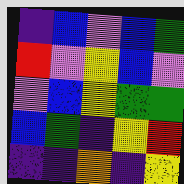[["indigo", "blue", "violet", "blue", "green"], ["red", "violet", "yellow", "blue", "violet"], ["violet", "blue", "yellow", "green", "green"], ["blue", "green", "indigo", "yellow", "red"], ["indigo", "indigo", "orange", "indigo", "yellow"]]